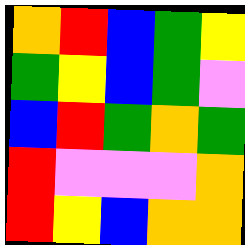[["orange", "red", "blue", "green", "yellow"], ["green", "yellow", "blue", "green", "violet"], ["blue", "red", "green", "orange", "green"], ["red", "violet", "violet", "violet", "orange"], ["red", "yellow", "blue", "orange", "orange"]]